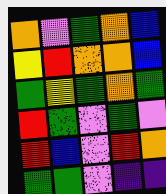[["orange", "violet", "green", "orange", "blue"], ["yellow", "red", "orange", "orange", "blue"], ["green", "yellow", "green", "orange", "green"], ["red", "green", "violet", "green", "violet"], ["red", "blue", "violet", "red", "orange"], ["green", "green", "violet", "indigo", "indigo"]]